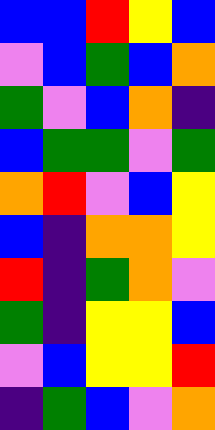[["blue", "blue", "red", "yellow", "blue"], ["violet", "blue", "green", "blue", "orange"], ["green", "violet", "blue", "orange", "indigo"], ["blue", "green", "green", "violet", "green"], ["orange", "red", "violet", "blue", "yellow"], ["blue", "indigo", "orange", "orange", "yellow"], ["red", "indigo", "green", "orange", "violet"], ["green", "indigo", "yellow", "yellow", "blue"], ["violet", "blue", "yellow", "yellow", "red"], ["indigo", "green", "blue", "violet", "orange"]]